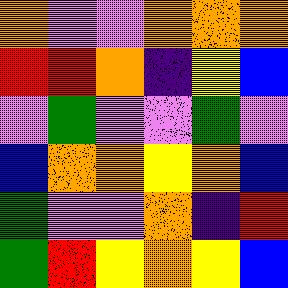[["orange", "violet", "violet", "orange", "orange", "orange"], ["red", "red", "orange", "indigo", "yellow", "blue"], ["violet", "green", "violet", "violet", "green", "violet"], ["blue", "orange", "orange", "yellow", "orange", "blue"], ["green", "violet", "violet", "orange", "indigo", "red"], ["green", "red", "yellow", "orange", "yellow", "blue"]]